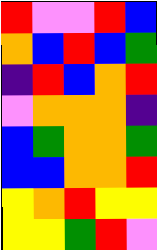[["red", "violet", "violet", "red", "blue"], ["orange", "blue", "red", "blue", "green"], ["indigo", "red", "blue", "orange", "red"], ["violet", "orange", "orange", "orange", "indigo"], ["blue", "green", "orange", "orange", "green"], ["blue", "blue", "orange", "orange", "red"], ["yellow", "orange", "red", "yellow", "yellow"], ["yellow", "yellow", "green", "red", "violet"]]